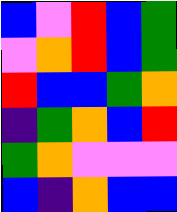[["blue", "violet", "red", "blue", "green"], ["violet", "orange", "red", "blue", "green"], ["red", "blue", "blue", "green", "orange"], ["indigo", "green", "orange", "blue", "red"], ["green", "orange", "violet", "violet", "violet"], ["blue", "indigo", "orange", "blue", "blue"]]